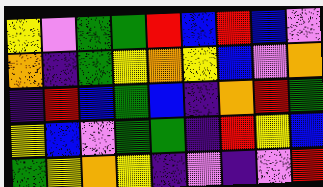[["yellow", "violet", "green", "green", "red", "blue", "red", "blue", "violet"], ["orange", "indigo", "green", "yellow", "orange", "yellow", "blue", "violet", "orange"], ["indigo", "red", "blue", "green", "blue", "indigo", "orange", "red", "green"], ["yellow", "blue", "violet", "green", "green", "indigo", "red", "yellow", "blue"], ["green", "yellow", "orange", "yellow", "indigo", "violet", "indigo", "violet", "red"]]